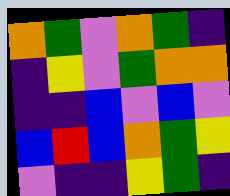[["orange", "green", "violet", "orange", "green", "indigo"], ["indigo", "yellow", "violet", "green", "orange", "orange"], ["indigo", "indigo", "blue", "violet", "blue", "violet"], ["blue", "red", "blue", "orange", "green", "yellow"], ["violet", "indigo", "indigo", "yellow", "green", "indigo"]]